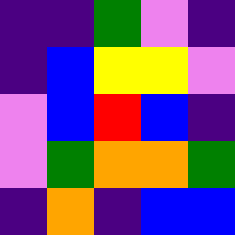[["indigo", "indigo", "green", "violet", "indigo"], ["indigo", "blue", "yellow", "yellow", "violet"], ["violet", "blue", "red", "blue", "indigo"], ["violet", "green", "orange", "orange", "green"], ["indigo", "orange", "indigo", "blue", "blue"]]